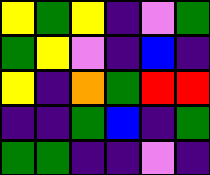[["yellow", "green", "yellow", "indigo", "violet", "green"], ["green", "yellow", "violet", "indigo", "blue", "indigo"], ["yellow", "indigo", "orange", "green", "red", "red"], ["indigo", "indigo", "green", "blue", "indigo", "green"], ["green", "green", "indigo", "indigo", "violet", "indigo"]]